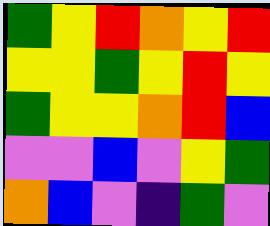[["green", "yellow", "red", "orange", "yellow", "red"], ["yellow", "yellow", "green", "yellow", "red", "yellow"], ["green", "yellow", "yellow", "orange", "red", "blue"], ["violet", "violet", "blue", "violet", "yellow", "green"], ["orange", "blue", "violet", "indigo", "green", "violet"]]